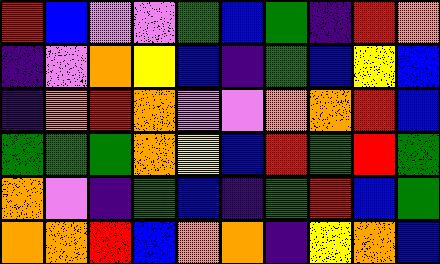[["red", "blue", "violet", "violet", "green", "blue", "green", "indigo", "red", "orange"], ["indigo", "violet", "orange", "yellow", "blue", "indigo", "green", "blue", "yellow", "blue"], ["indigo", "orange", "red", "orange", "violet", "violet", "orange", "orange", "red", "blue"], ["green", "green", "green", "orange", "yellow", "blue", "red", "green", "red", "green"], ["orange", "violet", "indigo", "green", "blue", "indigo", "green", "red", "blue", "green"], ["orange", "orange", "red", "blue", "orange", "orange", "indigo", "yellow", "orange", "blue"]]